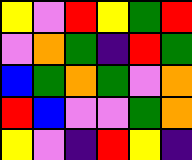[["yellow", "violet", "red", "yellow", "green", "red"], ["violet", "orange", "green", "indigo", "red", "green"], ["blue", "green", "orange", "green", "violet", "orange"], ["red", "blue", "violet", "violet", "green", "orange"], ["yellow", "violet", "indigo", "red", "yellow", "indigo"]]